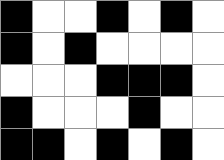[["black", "white", "white", "black", "white", "black", "white"], ["black", "white", "black", "white", "white", "white", "white"], ["white", "white", "white", "black", "black", "black", "white"], ["black", "white", "white", "white", "black", "white", "white"], ["black", "black", "white", "black", "white", "black", "white"]]